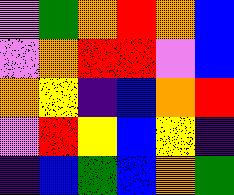[["violet", "green", "orange", "red", "orange", "blue"], ["violet", "orange", "red", "red", "violet", "blue"], ["orange", "yellow", "indigo", "blue", "orange", "red"], ["violet", "red", "yellow", "blue", "yellow", "indigo"], ["indigo", "blue", "green", "blue", "orange", "green"]]